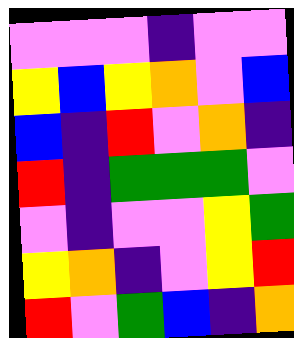[["violet", "violet", "violet", "indigo", "violet", "violet"], ["yellow", "blue", "yellow", "orange", "violet", "blue"], ["blue", "indigo", "red", "violet", "orange", "indigo"], ["red", "indigo", "green", "green", "green", "violet"], ["violet", "indigo", "violet", "violet", "yellow", "green"], ["yellow", "orange", "indigo", "violet", "yellow", "red"], ["red", "violet", "green", "blue", "indigo", "orange"]]